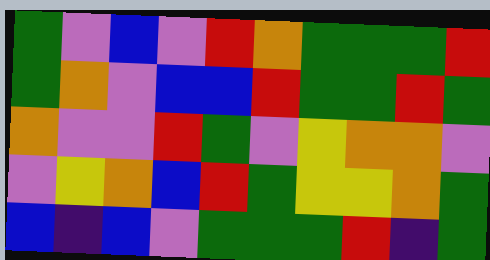[["green", "violet", "blue", "violet", "red", "orange", "green", "green", "green", "red"], ["green", "orange", "violet", "blue", "blue", "red", "green", "green", "red", "green"], ["orange", "violet", "violet", "red", "green", "violet", "yellow", "orange", "orange", "violet"], ["violet", "yellow", "orange", "blue", "red", "green", "yellow", "yellow", "orange", "green"], ["blue", "indigo", "blue", "violet", "green", "green", "green", "red", "indigo", "green"]]